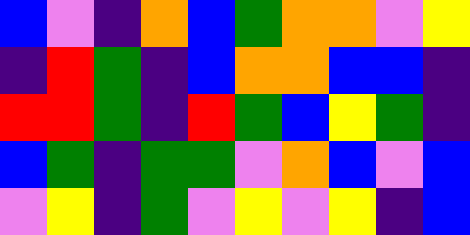[["blue", "violet", "indigo", "orange", "blue", "green", "orange", "orange", "violet", "yellow"], ["indigo", "red", "green", "indigo", "blue", "orange", "orange", "blue", "blue", "indigo"], ["red", "red", "green", "indigo", "red", "green", "blue", "yellow", "green", "indigo"], ["blue", "green", "indigo", "green", "green", "violet", "orange", "blue", "violet", "blue"], ["violet", "yellow", "indigo", "green", "violet", "yellow", "violet", "yellow", "indigo", "blue"]]